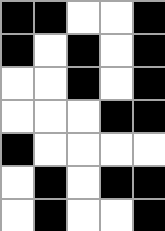[["black", "black", "white", "white", "black"], ["black", "white", "black", "white", "black"], ["white", "white", "black", "white", "black"], ["white", "white", "white", "black", "black"], ["black", "white", "white", "white", "white"], ["white", "black", "white", "black", "black"], ["white", "black", "white", "white", "black"]]